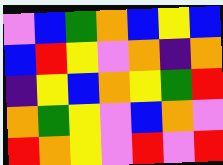[["violet", "blue", "green", "orange", "blue", "yellow", "blue"], ["blue", "red", "yellow", "violet", "orange", "indigo", "orange"], ["indigo", "yellow", "blue", "orange", "yellow", "green", "red"], ["orange", "green", "yellow", "violet", "blue", "orange", "violet"], ["red", "orange", "yellow", "violet", "red", "violet", "red"]]